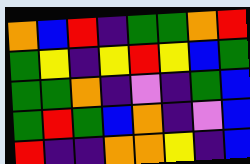[["orange", "blue", "red", "indigo", "green", "green", "orange", "red"], ["green", "yellow", "indigo", "yellow", "red", "yellow", "blue", "green"], ["green", "green", "orange", "indigo", "violet", "indigo", "green", "blue"], ["green", "red", "green", "blue", "orange", "indigo", "violet", "blue"], ["red", "indigo", "indigo", "orange", "orange", "yellow", "indigo", "blue"]]